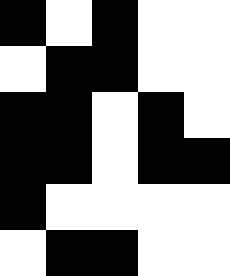[["black", "white", "black", "white", "white"], ["white", "black", "black", "white", "white"], ["black", "black", "white", "black", "white"], ["black", "black", "white", "black", "black"], ["black", "white", "white", "white", "white"], ["white", "black", "black", "white", "white"]]